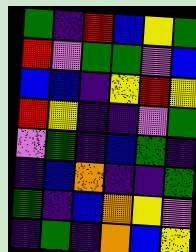[["green", "indigo", "red", "blue", "yellow", "green"], ["red", "violet", "green", "green", "violet", "blue"], ["blue", "blue", "indigo", "yellow", "red", "yellow"], ["red", "yellow", "indigo", "indigo", "violet", "green"], ["violet", "green", "indigo", "blue", "green", "indigo"], ["indigo", "blue", "orange", "indigo", "indigo", "green"], ["green", "indigo", "blue", "orange", "yellow", "violet"], ["indigo", "green", "indigo", "orange", "blue", "yellow"]]